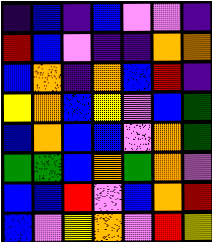[["indigo", "blue", "indigo", "blue", "violet", "violet", "indigo"], ["red", "blue", "violet", "indigo", "indigo", "orange", "orange"], ["blue", "orange", "indigo", "orange", "blue", "red", "indigo"], ["yellow", "orange", "blue", "yellow", "violet", "blue", "green"], ["blue", "orange", "blue", "blue", "violet", "orange", "green"], ["green", "green", "blue", "orange", "green", "orange", "violet"], ["blue", "blue", "red", "violet", "blue", "orange", "red"], ["blue", "violet", "yellow", "orange", "violet", "red", "yellow"]]